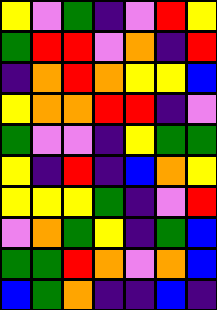[["yellow", "violet", "green", "indigo", "violet", "red", "yellow"], ["green", "red", "red", "violet", "orange", "indigo", "red"], ["indigo", "orange", "red", "orange", "yellow", "yellow", "blue"], ["yellow", "orange", "orange", "red", "red", "indigo", "violet"], ["green", "violet", "violet", "indigo", "yellow", "green", "green"], ["yellow", "indigo", "red", "indigo", "blue", "orange", "yellow"], ["yellow", "yellow", "yellow", "green", "indigo", "violet", "red"], ["violet", "orange", "green", "yellow", "indigo", "green", "blue"], ["green", "green", "red", "orange", "violet", "orange", "blue"], ["blue", "green", "orange", "indigo", "indigo", "blue", "indigo"]]